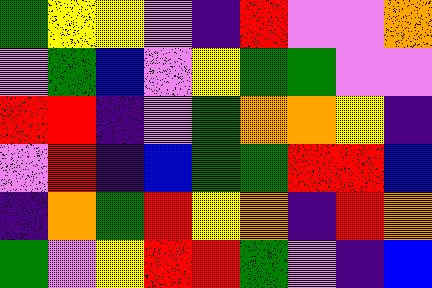[["green", "yellow", "yellow", "violet", "indigo", "red", "violet", "violet", "orange"], ["violet", "green", "blue", "violet", "yellow", "green", "green", "violet", "violet"], ["red", "red", "indigo", "violet", "green", "orange", "orange", "yellow", "indigo"], ["violet", "red", "indigo", "blue", "green", "green", "red", "red", "blue"], ["indigo", "orange", "green", "red", "yellow", "orange", "indigo", "red", "orange"], ["green", "violet", "yellow", "red", "red", "green", "violet", "indigo", "blue"]]